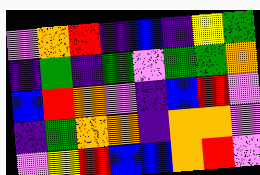[["violet", "orange", "red", "indigo", "blue", "indigo", "yellow", "green"], ["indigo", "green", "indigo", "green", "violet", "green", "green", "orange"], ["blue", "red", "orange", "violet", "indigo", "blue", "red", "violet"], ["indigo", "green", "orange", "orange", "indigo", "orange", "orange", "violet"], ["violet", "yellow", "red", "blue", "blue", "orange", "red", "violet"]]